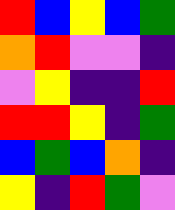[["red", "blue", "yellow", "blue", "green"], ["orange", "red", "violet", "violet", "indigo"], ["violet", "yellow", "indigo", "indigo", "red"], ["red", "red", "yellow", "indigo", "green"], ["blue", "green", "blue", "orange", "indigo"], ["yellow", "indigo", "red", "green", "violet"]]